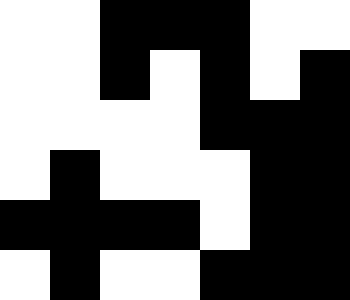[["white", "white", "black", "black", "black", "white", "white"], ["white", "white", "black", "white", "black", "white", "black"], ["white", "white", "white", "white", "black", "black", "black"], ["white", "black", "white", "white", "white", "black", "black"], ["black", "black", "black", "black", "white", "black", "black"], ["white", "black", "white", "white", "black", "black", "black"]]